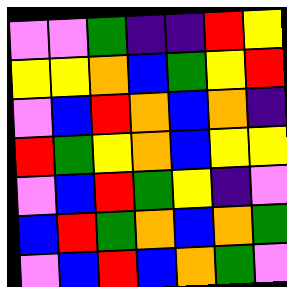[["violet", "violet", "green", "indigo", "indigo", "red", "yellow"], ["yellow", "yellow", "orange", "blue", "green", "yellow", "red"], ["violet", "blue", "red", "orange", "blue", "orange", "indigo"], ["red", "green", "yellow", "orange", "blue", "yellow", "yellow"], ["violet", "blue", "red", "green", "yellow", "indigo", "violet"], ["blue", "red", "green", "orange", "blue", "orange", "green"], ["violet", "blue", "red", "blue", "orange", "green", "violet"]]